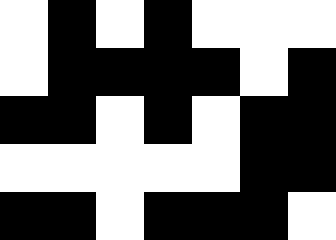[["white", "black", "white", "black", "white", "white", "white"], ["white", "black", "black", "black", "black", "white", "black"], ["black", "black", "white", "black", "white", "black", "black"], ["white", "white", "white", "white", "white", "black", "black"], ["black", "black", "white", "black", "black", "black", "white"]]